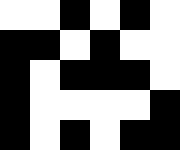[["white", "white", "black", "white", "black", "white"], ["black", "black", "white", "black", "white", "white"], ["black", "white", "black", "black", "black", "white"], ["black", "white", "white", "white", "white", "black"], ["black", "white", "black", "white", "black", "black"]]